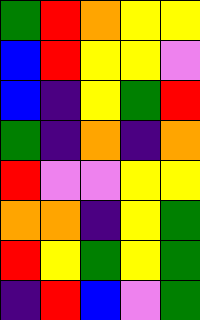[["green", "red", "orange", "yellow", "yellow"], ["blue", "red", "yellow", "yellow", "violet"], ["blue", "indigo", "yellow", "green", "red"], ["green", "indigo", "orange", "indigo", "orange"], ["red", "violet", "violet", "yellow", "yellow"], ["orange", "orange", "indigo", "yellow", "green"], ["red", "yellow", "green", "yellow", "green"], ["indigo", "red", "blue", "violet", "green"]]